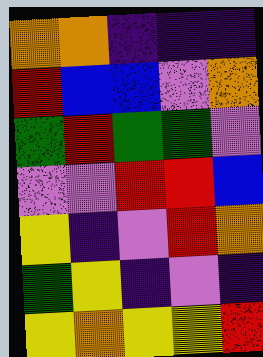[["orange", "orange", "indigo", "indigo", "indigo"], ["red", "blue", "blue", "violet", "orange"], ["green", "red", "green", "green", "violet"], ["violet", "violet", "red", "red", "blue"], ["yellow", "indigo", "violet", "red", "orange"], ["green", "yellow", "indigo", "violet", "indigo"], ["yellow", "orange", "yellow", "yellow", "red"]]